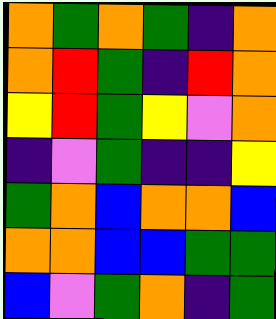[["orange", "green", "orange", "green", "indigo", "orange"], ["orange", "red", "green", "indigo", "red", "orange"], ["yellow", "red", "green", "yellow", "violet", "orange"], ["indigo", "violet", "green", "indigo", "indigo", "yellow"], ["green", "orange", "blue", "orange", "orange", "blue"], ["orange", "orange", "blue", "blue", "green", "green"], ["blue", "violet", "green", "orange", "indigo", "green"]]